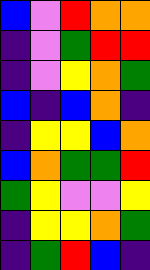[["blue", "violet", "red", "orange", "orange"], ["indigo", "violet", "green", "red", "red"], ["indigo", "violet", "yellow", "orange", "green"], ["blue", "indigo", "blue", "orange", "indigo"], ["indigo", "yellow", "yellow", "blue", "orange"], ["blue", "orange", "green", "green", "red"], ["green", "yellow", "violet", "violet", "yellow"], ["indigo", "yellow", "yellow", "orange", "green"], ["indigo", "green", "red", "blue", "indigo"]]